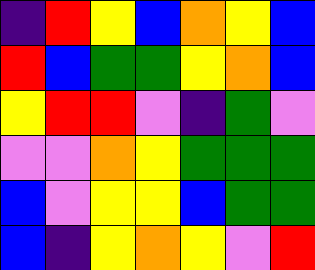[["indigo", "red", "yellow", "blue", "orange", "yellow", "blue"], ["red", "blue", "green", "green", "yellow", "orange", "blue"], ["yellow", "red", "red", "violet", "indigo", "green", "violet"], ["violet", "violet", "orange", "yellow", "green", "green", "green"], ["blue", "violet", "yellow", "yellow", "blue", "green", "green"], ["blue", "indigo", "yellow", "orange", "yellow", "violet", "red"]]